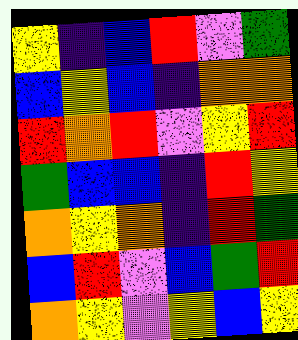[["yellow", "indigo", "blue", "red", "violet", "green"], ["blue", "yellow", "blue", "indigo", "orange", "orange"], ["red", "orange", "red", "violet", "yellow", "red"], ["green", "blue", "blue", "indigo", "red", "yellow"], ["orange", "yellow", "orange", "indigo", "red", "green"], ["blue", "red", "violet", "blue", "green", "red"], ["orange", "yellow", "violet", "yellow", "blue", "yellow"]]